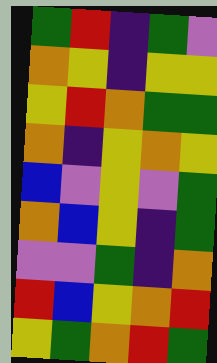[["green", "red", "indigo", "green", "violet"], ["orange", "yellow", "indigo", "yellow", "yellow"], ["yellow", "red", "orange", "green", "green"], ["orange", "indigo", "yellow", "orange", "yellow"], ["blue", "violet", "yellow", "violet", "green"], ["orange", "blue", "yellow", "indigo", "green"], ["violet", "violet", "green", "indigo", "orange"], ["red", "blue", "yellow", "orange", "red"], ["yellow", "green", "orange", "red", "green"]]